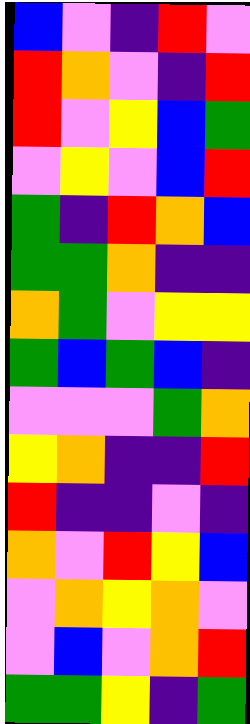[["blue", "violet", "indigo", "red", "violet"], ["red", "orange", "violet", "indigo", "red"], ["red", "violet", "yellow", "blue", "green"], ["violet", "yellow", "violet", "blue", "red"], ["green", "indigo", "red", "orange", "blue"], ["green", "green", "orange", "indigo", "indigo"], ["orange", "green", "violet", "yellow", "yellow"], ["green", "blue", "green", "blue", "indigo"], ["violet", "violet", "violet", "green", "orange"], ["yellow", "orange", "indigo", "indigo", "red"], ["red", "indigo", "indigo", "violet", "indigo"], ["orange", "violet", "red", "yellow", "blue"], ["violet", "orange", "yellow", "orange", "violet"], ["violet", "blue", "violet", "orange", "red"], ["green", "green", "yellow", "indigo", "green"]]